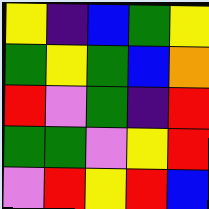[["yellow", "indigo", "blue", "green", "yellow"], ["green", "yellow", "green", "blue", "orange"], ["red", "violet", "green", "indigo", "red"], ["green", "green", "violet", "yellow", "red"], ["violet", "red", "yellow", "red", "blue"]]